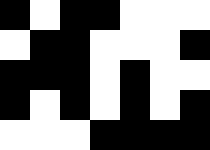[["black", "white", "black", "black", "white", "white", "white"], ["white", "black", "black", "white", "white", "white", "black"], ["black", "black", "black", "white", "black", "white", "white"], ["black", "white", "black", "white", "black", "white", "black"], ["white", "white", "white", "black", "black", "black", "black"]]